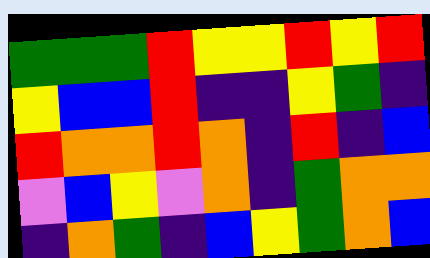[["green", "green", "green", "red", "yellow", "yellow", "red", "yellow", "red"], ["yellow", "blue", "blue", "red", "indigo", "indigo", "yellow", "green", "indigo"], ["red", "orange", "orange", "red", "orange", "indigo", "red", "indigo", "blue"], ["violet", "blue", "yellow", "violet", "orange", "indigo", "green", "orange", "orange"], ["indigo", "orange", "green", "indigo", "blue", "yellow", "green", "orange", "blue"]]